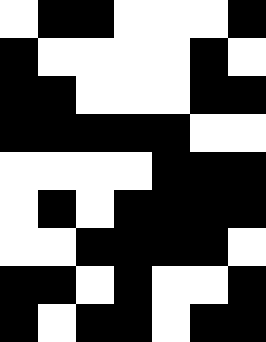[["white", "black", "black", "white", "white", "white", "black"], ["black", "white", "white", "white", "white", "black", "white"], ["black", "black", "white", "white", "white", "black", "black"], ["black", "black", "black", "black", "black", "white", "white"], ["white", "white", "white", "white", "black", "black", "black"], ["white", "black", "white", "black", "black", "black", "black"], ["white", "white", "black", "black", "black", "black", "white"], ["black", "black", "white", "black", "white", "white", "black"], ["black", "white", "black", "black", "white", "black", "black"]]